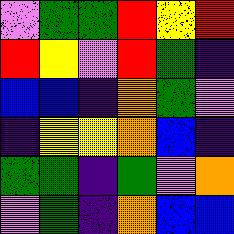[["violet", "green", "green", "red", "yellow", "red"], ["red", "yellow", "violet", "red", "green", "indigo"], ["blue", "blue", "indigo", "orange", "green", "violet"], ["indigo", "yellow", "yellow", "orange", "blue", "indigo"], ["green", "green", "indigo", "green", "violet", "orange"], ["violet", "green", "indigo", "orange", "blue", "blue"]]